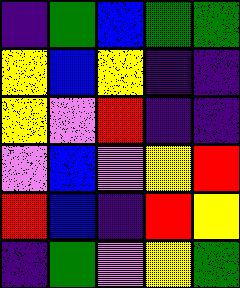[["indigo", "green", "blue", "green", "green"], ["yellow", "blue", "yellow", "indigo", "indigo"], ["yellow", "violet", "red", "indigo", "indigo"], ["violet", "blue", "violet", "yellow", "red"], ["red", "blue", "indigo", "red", "yellow"], ["indigo", "green", "violet", "yellow", "green"]]